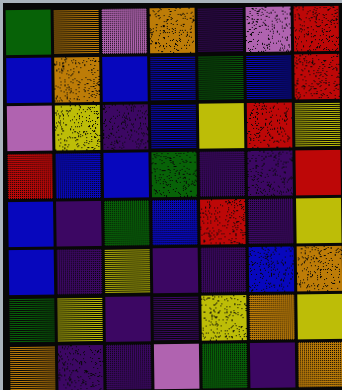[["green", "orange", "violet", "orange", "indigo", "violet", "red"], ["blue", "orange", "blue", "blue", "green", "blue", "red"], ["violet", "yellow", "indigo", "blue", "yellow", "red", "yellow"], ["red", "blue", "blue", "green", "indigo", "indigo", "red"], ["blue", "indigo", "green", "blue", "red", "indigo", "yellow"], ["blue", "indigo", "yellow", "indigo", "indigo", "blue", "orange"], ["green", "yellow", "indigo", "indigo", "yellow", "orange", "yellow"], ["orange", "indigo", "indigo", "violet", "green", "indigo", "orange"]]